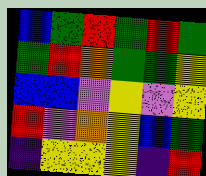[["blue", "green", "red", "green", "red", "green"], ["green", "red", "orange", "green", "green", "yellow"], ["blue", "blue", "violet", "yellow", "violet", "yellow"], ["red", "violet", "orange", "yellow", "blue", "green"], ["indigo", "yellow", "yellow", "yellow", "indigo", "red"]]